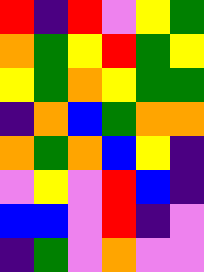[["red", "indigo", "red", "violet", "yellow", "green"], ["orange", "green", "yellow", "red", "green", "yellow"], ["yellow", "green", "orange", "yellow", "green", "green"], ["indigo", "orange", "blue", "green", "orange", "orange"], ["orange", "green", "orange", "blue", "yellow", "indigo"], ["violet", "yellow", "violet", "red", "blue", "indigo"], ["blue", "blue", "violet", "red", "indigo", "violet"], ["indigo", "green", "violet", "orange", "violet", "violet"]]